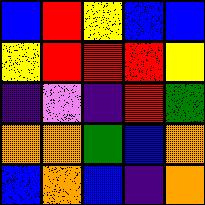[["blue", "red", "yellow", "blue", "blue"], ["yellow", "red", "red", "red", "yellow"], ["indigo", "violet", "indigo", "red", "green"], ["orange", "orange", "green", "blue", "orange"], ["blue", "orange", "blue", "indigo", "orange"]]